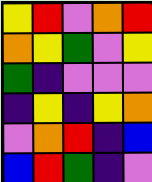[["yellow", "red", "violet", "orange", "red"], ["orange", "yellow", "green", "violet", "yellow"], ["green", "indigo", "violet", "violet", "violet"], ["indigo", "yellow", "indigo", "yellow", "orange"], ["violet", "orange", "red", "indigo", "blue"], ["blue", "red", "green", "indigo", "violet"]]